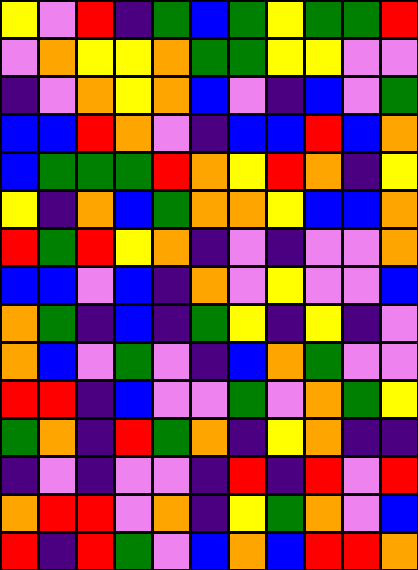[["yellow", "violet", "red", "indigo", "green", "blue", "green", "yellow", "green", "green", "red"], ["violet", "orange", "yellow", "yellow", "orange", "green", "green", "yellow", "yellow", "violet", "violet"], ["indigo", "violet", "orange", "yellow", "orange", "blue", "violet", "indigo", "blue", "violet", "green"], ["blue", "blue", "red", "orange", "violet", "indigo", "blue", "blue", "red", "blue", "orange"], ["blue", "green", "green", "green", "red", "orange", "yellow", "red", "orange", "indigo", "yellow"], ["yellow", "indigo", "orange", "blue", "green", "orange", "orange", "yellow", "blue", "blue", "orange"], ["red", "green", "red", "yellow", "orange", "indigo", "violet", "indigo", "violet", "violet", "orange"], ["blue", "blue", "violet", "blue", "indigo", "orange", "violet", "yellow", "violet", "violet", "blue"], ["orange", "green", "indigo", "blue", "indigo", "green", "yellow", "indigo", "yellow", "indigo", "violet"], ["orange", "blue", "violet", "green", "violet", "indigo", "blue", "orange", "green", "violet", "violet"], ["red", "red", "indigo", "blue", "violet", "violet", "green", "violet", "orange", "green", "yellow"], ["green", "orange", "indigo", "red", "green", "orange", "indigo", "yellow", "orange", "indigo", "indigo"], ["indigo", "violet", "indigo", "violet", "violet", "indigo", "red", "indigo", "red", "violet", "red"], ["orange", "red", "red", "violet", "orange", "indigo", "yellow", "green", "orange", "violet", "blue"], ["red", "indigo", "red", "green", "violet", "blue", "orange", "blue", "red", "red", "orange"]]